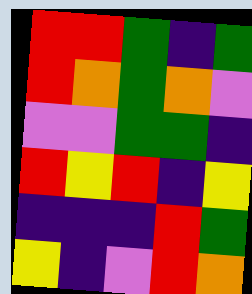[["red", "red", "green", "indigo", "green"], ["red", "orange", "green", "orange", "violet"], ["violet", "violet", "green", "green", "indigo"], ["red", "yellow", "red", "indigo", "yellow"], ["indigo", "indigo", "indigo", "red", "green"], ["yellow", "indigo", "violet", "red", "orange"]]